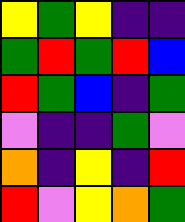[["yellow", "green", "yellow", "indigo", "indigo"], ["green", "red", "green", "red", "blue"], ["red", "green", "blue", "indigo", "green"], ["violet", "indigo", "indigo", "green", "violet"], ["orange", "indigo", "yellow", "indigo", "red"], ["red", "violet", "yellow", "orange", "green"]]